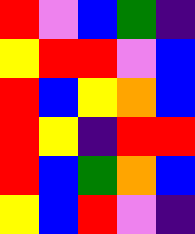[["red", "violet", "blue", "green", "indigo"], ["yellow", "red", "red", "violet", "blue"], ["red", "blue", "yellow", "orange", "blue"], ["red", "yellow", "indigo", "red", "red"], ["red", "blue", "green", "orange", "blue"], ["yellow", "blue", "red", "violet", "indigo"]]